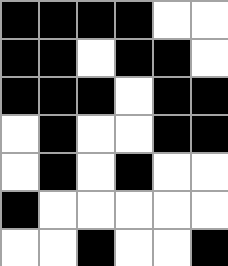[["black", "black", "black", "black", "white", "white"], ["black", "black", "white", "black", "black", "white"], ["black", "black", "black", "white", "black", "black"], ["white", "black", "white", "white", "black", "black"], ["white", "black", "white", "black", "white", "white"], ["black", "white", "white", "white", "white", "white"], ["white", "white", "black", "white", "white", "black"]]